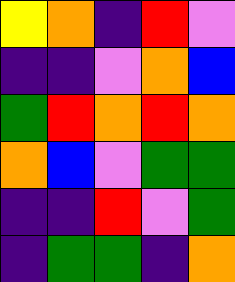[["yellow", "orange", "indigo", "red", "violet"], ["indigo", "indigo", "violet", "orange", "blue"], ["green", "red", "orange", "red", "orange"], ["orange", "blue", "violet", "green", "green"], ["indigo", "indigo", "red", "violet", "green"], ["indigo", "green", "green", "indigo", "orange"]]